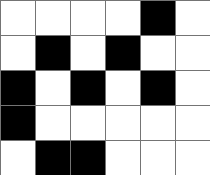[["white", "white", "white", "white", "black", "white"], ["white", "black", "white", "black", "white", "white"], ["black", "white", "black", "white", "black", "white"], ["black", "white", "white", "white", "white", "white"], ["white", "black", "black", "white", "white", "white"]]